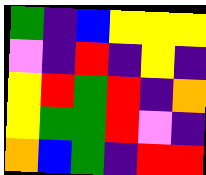[["green", "indigo", "blue", "yellow", "yellow", "yellow"], ["violet", "indigo", "red", "indigo", "yellow", "indigo"], ["yellow", "red", "green", "red", "indigo", "orange"], ["yellow", "green", "green", "red", "violet", "indigo"], ["orange", "blue", "green", "indigo", "red", "red"]]